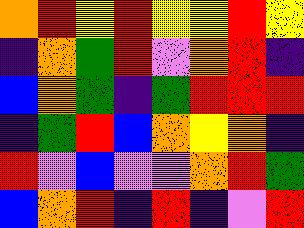[["orange", "red", "yellow", "red", "yellow", "yellow", "red", "yellow"], ["indigo", "orange", "green", "red", "violet", "orange", "red", "indigo"], ["blue", "orange", "green", "indigo", "green", "red", "red", "red"], ["indigo", "green", "red", "blue", "orange", "yellow", "orange", "indigo"], ["red", "violet", "blue", "violet", "violet", "orange", "red", "green"], ["blue", "orange", "red", "indigo", "red", "indigo", "violet", "red"]]